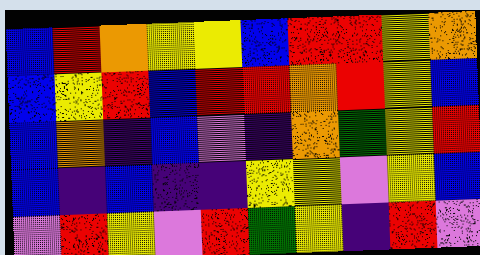[["blue", "red", "orange", "yellow", "yellow", "blue", "red", "red", "yellow", "orange"], ["blue", "yellow", "red", "blue", "red", "red", "orange", "red", "yellow", "blue"], ["blue", "orange", "indigo", "blue", "violet", "indigo", "orange", "green", "yellow", "red"], ["blue", "indigo", "blue", "indigo", "indigo", "yellow", "yellow", "violet", "yellow", "blue"], ["violet", "red", "yellow", "violet", "red", "green", "yellow", "indigo", "red", "violet"]]